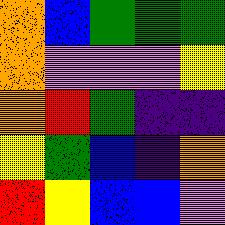[["orange", "blue", "green", "green", "green"], ["orange", "violet", "violet", "violet", "yellow"], ["orange", "red", "green", "indigo", "indigo"], ["yellow", "green", "blue", "indigo", "orange"], ["red", "yellow", "blue", "blue", "violet"]]